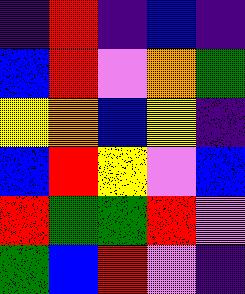[["indigo", "red", "indigo", "blue", "indigo"], ["blue", "red", "violet", "orange", "green"], ["yellow", "orange", "blue", "yellow", "indigo"], ["blue", "red", "yellow", "violet", "blue"], ["red", "green", "green", "red", "violet"], ["green", "blue", "red", "violet", "indigo"]]